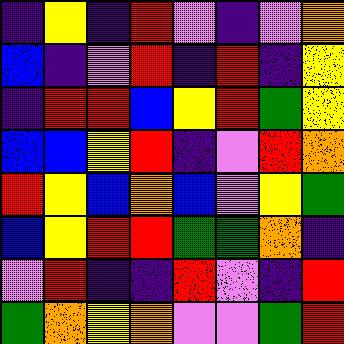[["indigo", "yellow", "indigo", "red", "violet", "indigo", "violet", "orange"], ["blue", "indigo", "violet", "red", "indigo", "red", "indigo", "yellow"], ["indigo", "red", "red", "blue", "yellow", "red", "green", "yellow"], ["blue", "blue", "yellow", "red", "indigo", "violet", "red", "orange"], ["red", "yellow", "blue", "orange", "blue", "violet", "yellow", "green"], ["blue", "yellow", "red", "red", "green", "green", "orange", "indigo"], ["violet", "red", "indigo", "indigo", "red", "violet", "indigo", "red"], ["green", "orange", "yellow", "orange", "violet", "violet", "green", "red"]]